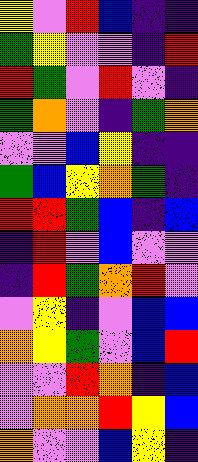[["yellow", "violet", "red", "blue", "indigo", "indigo"], ["green", "yellow", "violet", "violet", "indigo", "red"], ["red", "green", "violet", "red", "violet", "indigo"], ["green", "orange", "violet", "indigo", "green", "orange"], ["violet", "violet", "blue", "yellow", "indigo", "indigo"], ["green", "blue", "yellow", "orange", "green", "indigo"], ["red", "red", "green", "blue", "indigo", "blue"], ["indigo", "red", "violet", "blue", "violet", "violet"], ["indigo", "red", "green", "orange", "red", "violet"], ["violet", "yellow", "indigo", "violet", "blue", "blue"], ["orange", "yellow", "green", "violet", "blue", "red"], ["violet", "violet", "red", "orange", "indigo", "blue"], ["violet", "orange", "orange", "red", "yellow", "blue"], ["orange", "violet", "violet", "blue", "yellow", "indigo"]]